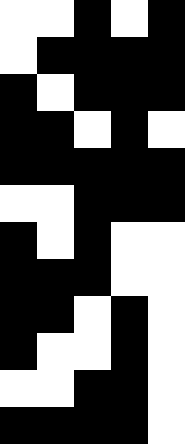[["white", "white", "black", "white", "black"], ["white", "black", "black", "black", "black"], ["black", "white", "black", "black", "black"], ["black", "black", "white", "black", "white"], ["black", "black", "black", "black", "black"], ["white", "white", "black", "black", "black"], ["black", "white", "black", "white", "white"], ["black", "black", "black", "white", "white"], ["black", "black", "white", "black", "white"], ["black", "white", "white", "black", "white"], ["white", "white", "black", "black", "white"], ["black", "black", "black", "black", "white"]]